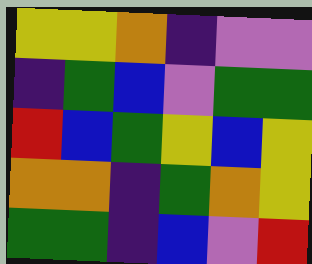[["yellow", "yellow", "orange", "indigo", "violet", "violet"], ["indigo", "green", "blue", "violet", "green", "green"], ["red", "blue", "green", "yellow", "blue", "yellow"], ["orange", "orange", "indigo", "green", "orange", "yellow"], ["green", "green", "indigo", "blue", "violet", "red"]]